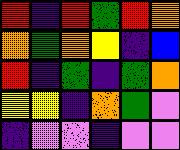[["red", "indigo", "red", "green", "red", "orange"], ["orange", "green", "orange", "yellow", "indigo", "blue"], ["red", "indigo", "green", "indigo", "green", "orange"], ["yellow", "yellow", "indigo", "orange", "green", "violet"], ["indigo", "violet", "violet", "indigo", "violet", "violet"]]